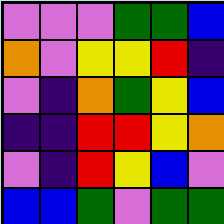[["violet", "violet", "violet", "green", "green", "blue"], ["orange", "violet", "yellow", "yellow", "red", "indigo"], ["violet", "indigo", "orange", "green", "yellow", "blue"], ["indigo", "indigo", "red", "red", "yellow", "orange"], ["violet", "indigo", "red", "yellow", "blue", "violet"], ["blue", "blue", "green", "violet", "green", "green"]]